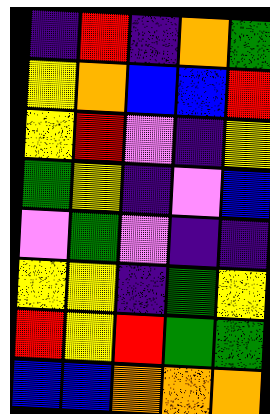[["indigo", "red", "indigo", "orange", "green"], ["yellow", "orange", "blue", "blue", "red"], ["yellow", "red", "violet", "indigo", "yellow"], ["green", "yellow", "indigo", "violet", "blue"], ["violet", "green", "violet", "indigo", "indigo"], ["yellow", "yellow", "indigo", "green", "yellow"], ["red", "yellow", "red", "green", "green"], ["blue", "blue", "orange", "orange", "orange"]]